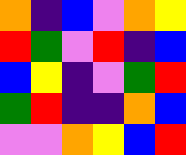[["orange", "indigo", "blue", "violet", "orange", "yellow"], ["red", "green", "violet", "red", "indigo", "blue"], ["blue", "yellow", "indigo", "violet", "green", "red"], ["green", "red", "indigo", "indigo", "orange", "blue"], ["violet", "violet", "orange", "yellow", "blue", "red"]]